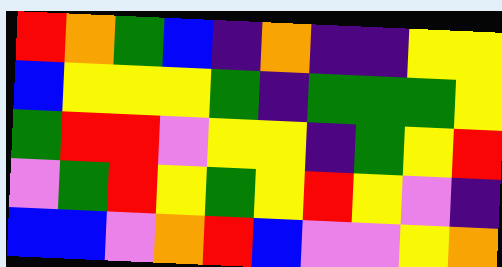[["red", "orange", "green", "blue", "indigo", "orange", "indigo", "indigo", "yellow", "yellow"], ["blue", "yellow", "yellow", "yellow", "green", "indigo", "green", "green", "green", "yellow"], ["green", "red", "red", "violet", "yellow", "yellow", "indigo", "green", "yellow", "red"], ["violet", "green", "red", "yellow", "green", "yellow", "red", "yellow", "violet", "indigo"], ["blue", "blue", "violet", "orange", "red", "blue", "violet", "violet", "yellow", "orange"]]